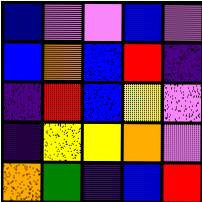[["blue", "violet", "violet", "blue", "violet"], ["blue", "orange", "blue", "red", "indigo"], ["indigo", "red", "blue", "yellow", "violet"], ["indigo", "yellow", "yellow", "orange", "violet"], ["orange", "green", "indigo", "blue", "red"]]